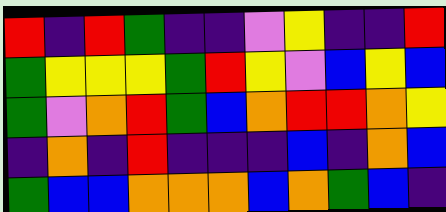[["red", "indigo", "red", "green", "indigo", "indigo", "violet", "yellow", "indigo", "indigo", "red"], ["green", "yellow", "yellow", "yellow", "green", "red", "yellow", "violet", "blue", "yellow", "blue"], ["green", "violet", "orange", "red", "green", "blue", "orange", "red", "red", "orange", "yellow"], ["indigo", "orange", "indigo", "red", "indigo", "indigo", "indigo", "blue", "indigo", "orange", "blue"], ["green", "blue", "blue", "orange", "orange", "orange", "blue", "orange", "green", "blue", "indigo"]]